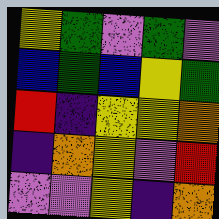[["yellow", "green", "violet", "green", "violet"], ["blue", "green", "blue", "yellow", "green"], ["red", "indigo", "yellow", "yellow", "orange"], ["indigo", "orange", "yellow", "violet", "red"], ["violet", "violet", "yellow", "indigo", "orange"]]